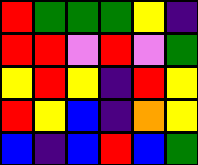[["red", "green", "green", "green", "yellow", "indigo"], ["red", "red", "violet", "red", "violet", "green"], ["yellow", "red", "yellow", "indigo", "red", "yellow"], ["red", "yellow", "blue", "indigo", "orange", "yellow"], ["blue", "indigo", "blue", "red", "blue", "green"]]